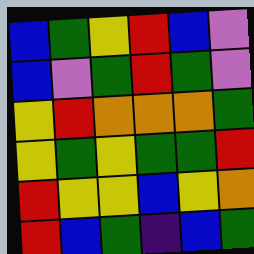[["blue", "green", "yellow", "red", "blue", "violet"], ["blue", "violet", "green", "red", "green", "violet"], ["yellow", "red", "orange", "orange", "orange", "green"], ["yellow", "green", "yellow", "green", "green", "red"], ["red", "yellow", "yellow", "blue", "yellow", "orange"], ["red", "blue", "green", "indigo", "blue", "green"]]